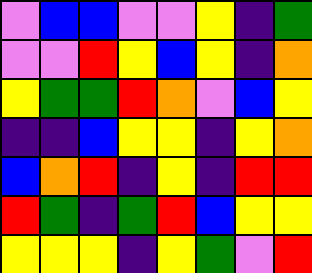[["violet", "blue", "blue", "violet", "violet", "yellow", "indigo", "green"], ["violet", "violet", "red", "yellow", "blue", "yellow", "indigo", "orange"], ["yellow", "green", "green", "red", "orange", "violet", "blue", "yellow"], ["indigo", "indigo", "blue", "yellow", "yellow", "indigo", "yellow", "orange"], ["blue", "orange", "red", "indigo", "yellow", "indigo", "red", "red"], ["red", "green", "indigo", "green", "red", "blue", "yellow", "yellow"], ["yellow", "yellow", "yellow", "indigo", "yellow", "green", "violet", "red"]]